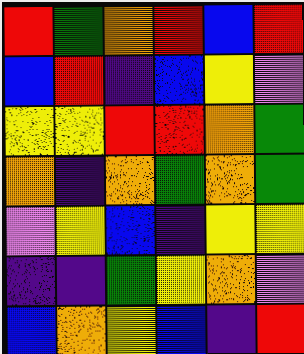[["red", "green", "orange", "red", "blue", "red"], ["blue", "red", "indigo", "blue", "yellow", "violet"], ["yellow", "yellow", "red", "red", "orange", "green"], ["orange", "indigo", "orange", "green", "orange", "green"], ["violet", "yellow", "blue", "indigo", "yellow", "yellow"], ["indigo", "indigo", "green", "yellow", "orange", "violet"], ["blue", "orange", "yellow", "blue", "indigo", "red"]]